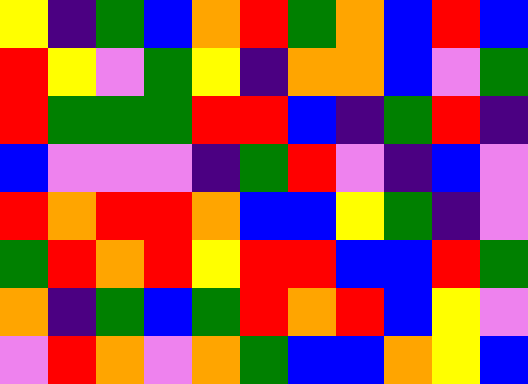[["yellow", "indigo", "green", "blue", "orange", "red", "green", "orange", "blue", "red", "blue"], ["red", "yellow", "violet", "green", "yellow", "indigo", "orange", "orange", "blue", "violet", "green"], ["red", "green", "green", "green", "red", "red", "blue", "indigo", "green", "red", "indigo"], ["blue", "violet", "violet", "violet", "indigo", "green", "red", "violet", "indigo", "blue", "violet"], ["red", "orange", "red", "red", "orange", "blue", "blue", "yellow", "green", "indigo", "violet"], ["green", "red", "orange", "red", "yellow", "red", "red", "blue", "blue", "red", "green"], ["orange", "indigo", "green", "blue", "green", "red", "orange", "red", "blue", "yellow", "violet"], ["violet", "red", "orange", "violet", "orange", "green", "blue", "blue", "orange", "yellow", "blue"]]